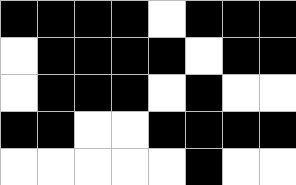[["black", "black", "black", "black", "white", "black", "black", "black"], ["white", "black", "black", "black", "black", "white", "black", "black"], ["white", "black", "black", "black", "white", "black", "white", "white"], ["black", "black", "white", "white", "black", "black", "black", "black"], ["white", "white", "white", "white", "white", "black", "white", "white"]]